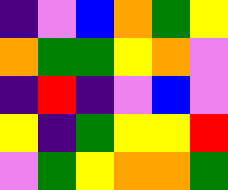[["indigo", "violet", "blue", "orange", "green", "yellow"], ["orange", "green", "green", "yellow", "orange", "violet"], ["indigo", "red", "indigo", "violet", "blue", "violet"], ["yellow", "indigo", "green", "yellow", "yellow", "red"], ["violet", "green", "yellow", "orange", "orange", "green"]]